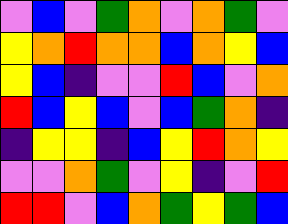[["violet", "blue", "violet", "green", "orange", "violet", "orange", "green", "violet"], ["yellow", "orange", "red", "orange", "orange", "blue", "orange", "yellow", "blue"], ["yellow", "blue", "indigo", "violet", "violet", "red", "blue", "violet", "orange"], ["red", "blue", "yellow", "blue", "violet", "blue", "green", "orange", "indigo"], ["indigo", "yellow", "yellow", "indigo", "blue", "yellow", "red", "orange", "yellow"], ["violet", "violet", "orange", "green", "violet", "yellow", "indigo", "violet", "red"], ["red", "red", "violet", "blue", "orange", "green", "yellow", "green", "blue"]]